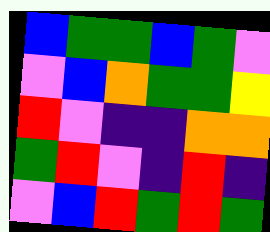[["blue", "green", "green", "blue", "green", "violet"], ["violet", "blue", "orange", "green", "green", "yellow"], ["red", "violet", "indigo", "indigo", "orange", "orange"], ["green", "red", "violet", "indigo", "red", "indigo"], ["violet", "blue", "red", "green", "red", "green"]]